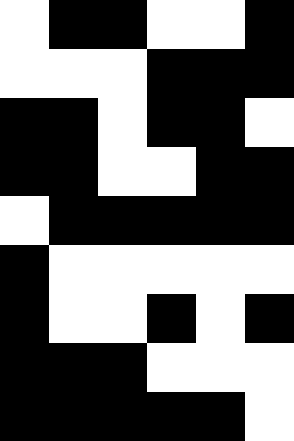[["white", "black", "black", "white", "white", "black"], ["white", "white", "white", "black", "black", "black"], ["black", "black", "white", "black", "black", "white"], ["black", "black", "white", "white", "black", "black"], ["white", "black", "black", "black", "black", "black"], ["black", "white", "white", "white", "white", "white"], ["black", "white", "white", "black", "white", "black"], ["black", "black", "black", "white", "white", "white"], ["black", "black", "black", "black", "black", "white"]]